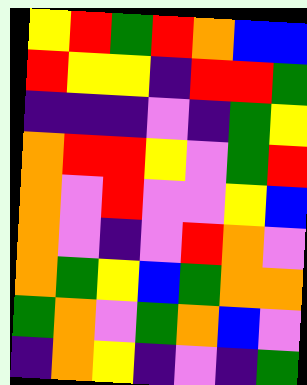[["yellow", "red", "green", "red", "orange", "blue", "blue"], ["red", "yellow", "yellow", "indigo", "red", "red", "green"], ["indigo", "indigo", "indigo", "violet", "indigo", "green", "yellow"], ["orange", "red", "red", "yellow", "violet", "green", "red"], ["orange", "violet", "red", "violet", "violet", "yellow", "blue"], ["orange", "violet", "indigo", "violet", "red", "orange", "violet"], ["orange", "green", "yellow", "blue", "green", "orange", "orange"], ["green", "orange", "violet", "green", "orange", "blue", "violet"], ["indigo", "orange", "yellow", "indigo", "violet", "indigo", "green"]]